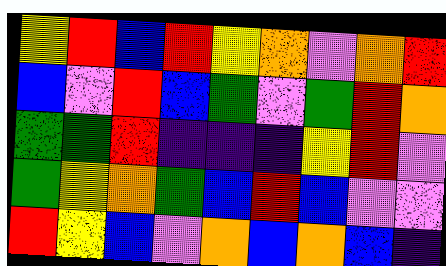[["yellow", "red", "blue", "red", "yellow", "orange", "violet", "orange", "red"], ["blue", "violet", "red", "blue", "green", "violet", "green", "red", "orange"], ["green", "green", "red", "indigo", "indigo", "indigo", "yellow", "red", "violet"], ["green", "yellow", "orange", "green", "blue", "red", "blue", "violet", "violet"], ["red", "yellow", "blue", "violet", "orange", "blue", "orange", "blue", "indigo"]]